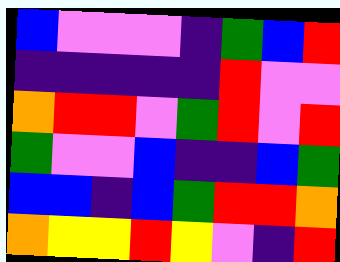[["blue", "violet", "violet", "violet", "indigo", "green", "blue", "red"], ["indigo", "indigo", "indigo", "indigo", "indigo", "red", "violet", "violet"], ["orange", "red", "red", "violet", "green", "red", "violet", "red"], ["green", "violet", "violet", "blue", "indigo", "indigo", "blue", "green"], ["blue", "blue", "indigo", "blue", "green", "red", "red", "orange"], ["orange", "yellow", "yellow", "red", "yellow", "violet", "indigo", "red"]]